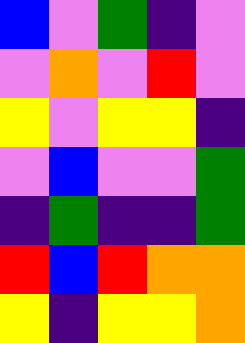[["blue", "violet", "green", "indigo", "violet"], ["violet", "orange", "violet", "red", "violet"], ["yellow", "violet", "yellow", "yellow", "indigo"], ["violet", "blue", "violet", "violet", "green"], ["indigo", "green", "indigo", "indigo", "green"], ["red", "blue", "red", "orange", "orange"], ["yellow", "indigo", "yellow", "yellow", "orange"]]